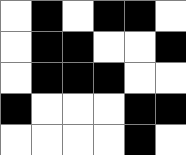[["white", "black", "white", "black", "black", "white"], ["white", "black", "black", "white", "white", "black"], ["white", "black", "black", "black", "white", "white"], ["black", "white", "white", "white", "black", "black"], ["white", "white", "white", "white", "black", "white"]]